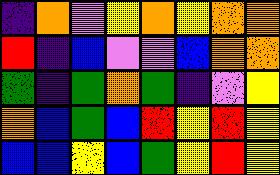[["indigo", "orange", "violet", "yellow", "orange", "yellow", "orange", "orange"], ["red", "indigo", "blue", "violet", "violet", "blue", "orange", "orange"], ["green", "indigo", "green", "orange", "green", "indigo", "violet", "yellow"], ["orange", "blue", "green", "blue", "red", "yellow", "red", "yellow"], ["blue", "blue", "yellow", "blue", "green", "yellow", "red", "yellow"]]